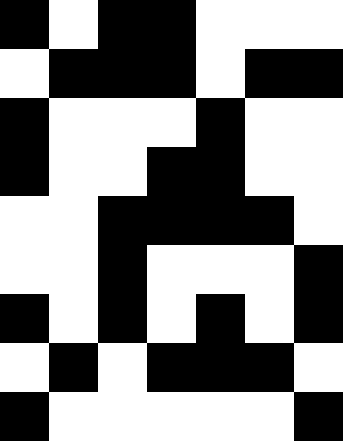[["black", "white", "black", "black", "white", "white", "white"], ["white", "black", "black", "black", "white", "black", "black"], ["black", "white", "white", "white", "black", "white", "white"], ["black", "white", "white", "black", "black", "white", "white"], ["white", "white", "black", "black", "black", "black", "white"], ["white", "white", "black", "white", "white", "white", "black"], ["black", "white", "black", "white", "black", "white", "black"], ["white", "black", "white", "black", "black", "black", "white"], ["black", "white", "white", "white", "white", "white", "black"]]